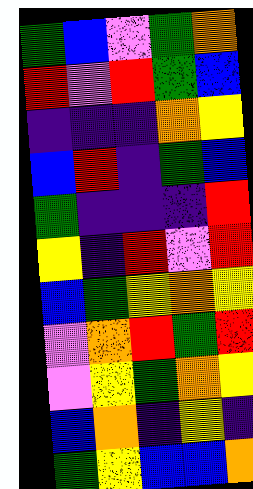[["green", "blue", "violet", "green", "orange"], ["red", "violet", "red", "green", "blue"], ["indigo", "indigo", "indigo", "orange", "yellow"], ["blue", "red", "indigo", "green", "blue"], ["green", "indigo", "indigo", "indigo", "red"], ["yellow", "indigo", "red", "violet", "red"], ["blue", "green", "yellow", "orange", "yellow"], ["violet", "orange", "red", "green", "red"], ["violet", "yellow", "green", "orange", "yellow"], ["blue", "orange", "indigo", "yellow", "indigo"], ["green", "yellow", "blue", "blue", "orange"]]